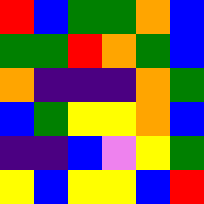[["red", "blue", "green", "green", "orange", "blue"], ["green", "green", "red", "orange", "green", "blue"], ["orange", "indigo", "indigo", "indigo", "orange", "green"], ["blue", "green", "yellow", "yellow", "orange", "blue"], ["indigo", "indigo", "blue", "violet", "yellow", "green"], ["yellow", "blue", "yellow", "yellow", "blue", "red"]]